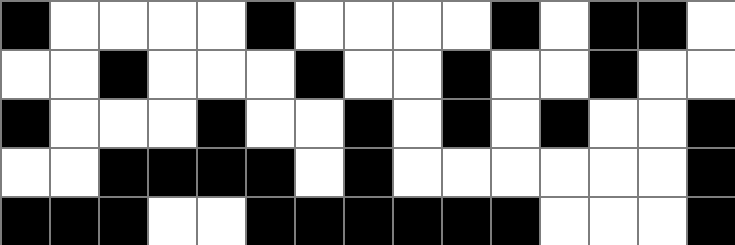[["black", "white", "white", "white", "white", "black", "white", "white", "white", "white", "black", "white", "black", "black", "white"], ["white", "white", "black", "white", "white", "white", "black", "white", "white", "black", "white", "white", "black", "white", "white"], ["black", "white", "white", "white", "black", "white", "white", "black", "white", "black", "white", "black", "white", "white", "black"], ["white", "white", "black", "black", "black", "black", "white", "black", "white", "white", "white", "white", "white", "white", "black"], ["black", "black", "black", "white", "white", "black", "black", "black", "black", "black", "black", "white", "white", "white", "black"]]